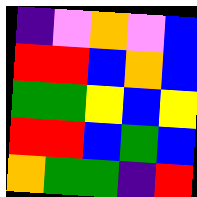[["indigo", "violet", "orange", "violet", "blue"], ["red", "red", "blue", "orange", "blue"], ["green", "green", "yellow", "blue", "yellow"], ["red", "red", "blue", "green", "blue"], ["orange", "green", "green", "indigo", "red"]]